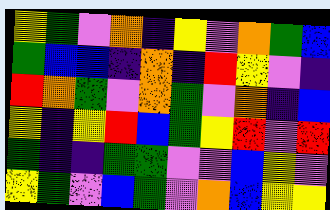[["yellow", "green", "violet", "orange", "indigo", "yellow", "violet", "orange", "green", "blue"], ["green", "blue", "blue", "indigo", "orange", "indigo", "red", "yellow", "violet", "indigo"], ["red", "orange", "green", "violet", "orange", "green", "violet", "orange", "indigo", "blue"], ["yellow", "indigo", "yellow", "red", "blue", "green", "yellow", "red", "violet", "red"], ["green", "indigo", "indigo", "green", "green", "violet", "violet", "blue", "yellow", "violet"], ["yellow", "green", "violet", "blue", "green", "violet", "orange", "blue", "yellow", "yellow"]]